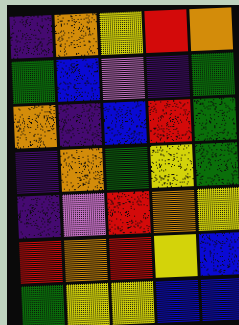[["indigo", "orange", "yellow", "red", "orange"], ["green", "blue", "violet", "indigo", "green"], ["orange", "indigo", "blue", "red", "green"], ["indigo", "orange", "green", "yellow", "green"], ["indigo", "violet", "red", "orange", "yellow"], ["red", "orange", "red", "yellow", "blue"], ["green", "yellow", "yellow", "blue", "blue"]]